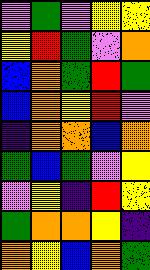[["violet", "green", "violet", "yellow", "yellow"], ["yellow", "red", "green", "violet", "orange"], ["blue", "orange", "green", "red", "green"], ["blue", "orange", "yellow", "red", "violet"], ["indigo", "orange", "orange", "blue", "orange"], ["green", "blue", "green", "violet", "yellow"], ["violet", "yellow", "indigo", "red", "yellow"], ["green", "orange", "orange", "yellow", "indigo"], ["orange", "yellow", "blue", "orange", "green"]]